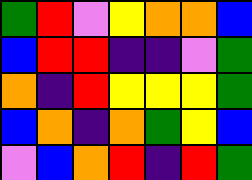[["green", "red", "violet", "yellow", "orange", "orange", "blue"], ["blue", "red", "red", "indigo", "indigo", "violet", "green"], ["orange", "indigo", "red", "yellow", "yellow", "yellow", "green"], ["blue", "orange", "indigo", "orange", "green", "yellow", "blue"], ["violet", "blue", "orange", "red", "indigo", "red", "green"]]